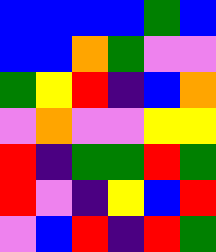[["blue", "blue", "blue", "blue", "green", "blue"], ["blue", "blue", "orange", "green", "violet", "violet"], ["green", "yellow", "red", "indigo", "blue", "orange"], ["violet", "orange", "violet", "violet", "yellow", "yellow"], ["red", "indigo", "green", "green", "red", "green"], ["red", "violet", "indigo", "yellow", "blue", "red"], ["violet", "blue", "red", "indigo", "red", "green"]]